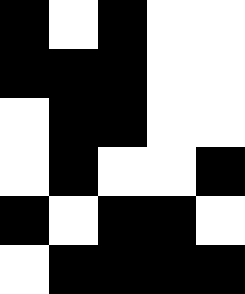[["black", "white", "black", "white", "white"], ["black", "black", "black", "white", "white"], ["white", "black", "black", "white", "white"], ["white", "black", "white", "white", "black"], ["black", "white", "black", "black", "white"], ["white", "black", "black", "black", "black"]]